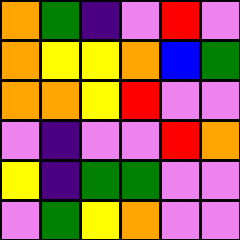[["orange", "green", "indigo", "violet", "red", "violet"], ["orange", "yellow", "yellow", "orange", "blue", "green"], ["orange", "orange", "yellow", "red", "violet", "violet"], ["violet", "indigo", "violet", "violet", "red", "orange"], ["yellow", "indigo", "green", "green", "violet", "violet"], ["violet", "green", "yellow", "orange", "violet", "violet"]]